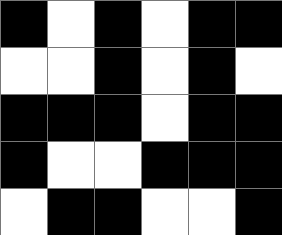[["black", "white", "black", "white", "black", "black"], ["white", "white", "black", "white", "black", "white"], ["black", "black", "black", "white", "black", "black"], ["black", "white", "white", "black", "black", "black"], ["white", "black", "black", "white", "white", "black"]]